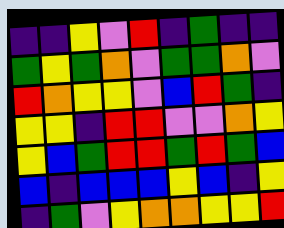[["indigo", "indigo", "yellow", "violet", "red", "indigo", "green", "indigo", "indigo"], ["green", "yellow", "green", "orange", "violet", "green", "green", "orange", "violet"], ["red", "orange", "yellow", "yellow", "violet", "blue", "red", "green", "indigo"], ["yellow", "yellow", "indigo", "red", "red", "violet", "violet", "orange", "yellow"], ["yellow", "blue", "green", "red", "red", "green", "red", "green", "blue"], ["blue", "indigo", "blue", "blue", "blue", "yellow", "blue", "indigo", "yellow"], ["indigo", "green", "violet", "yellow", "orange", "orange", "yellow", "yellow", "red"]]